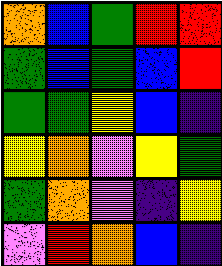[["orange", "blue", "green", "red", "red"], ["green", "blue", "green", "blue", "red"], ["green", "green", "yellow", "blue", "indigo"], ["yellow", "orange", "violet", "yellow", "green"], ["green", "orange", "violet", "indigo", "yellow"], ["violet", "red", "orange", "blue", "indigo"]]